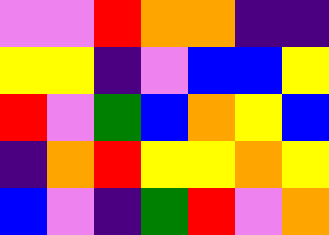[["violet", "violet", "red", "orange", "orange", "indigo", "indigo"], ["yellow", "yellow", "indigo", "violet", "blue", "blue", "yellow"], ["red", "violet", "green", "blue", "orange", "yellow", "blue"], ["indigo", "orange", "red", "yellow", "yellow", "orange", "yellow"], ["blue", "violet", "indigo", "green", "red", "violet", "orange"]]